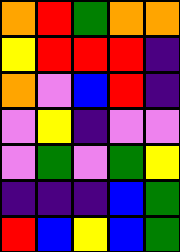[["orange", "red", "green", "orange", "orange"], ["yellow", "red", "red", "red", "indigo"], ["orange", "violet", "blue", "red", "indigo"], ["violet", "yellow", "indigo", "violet", "violet"], ["violet", "green", "violet", "green", "yellow"], ["indigo", "indigo", "indigo", "blue", "green"], ["red", "blue", "yellow", "blue", "green"]]